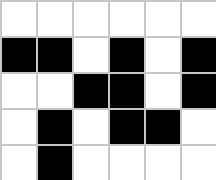[["white", "white", "white", "white", "white", "white"], ["black", "black", "white", "black", "white", "black"], ["white", "white", "black", "black", "white", "black"], ["white", "black", "white", "black", "black", "white"], ["white", "black", "white", "white", "white", "white"]]